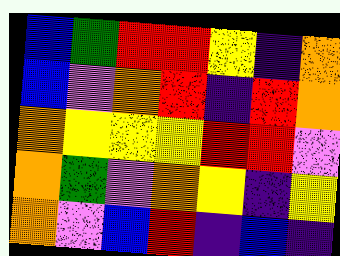[["blue", "green", "red", "red", "yellow", "indigo", "orange"], ["blue", "violet", "orange", "red", "indigo", "red", "orange"], ["orange", "yellow", "yellow", "yellow", "red", "red", "violet"], ["orange", "green", "violet", "orange", "yellow", "indigo", "yellow"], ["orange", "violet", "blue", "red", "indigo", "blue", "indigo"]]